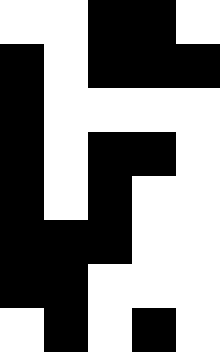[["white", "white", "black", "black", "white"], ["black", "white", "black", "black", "black"], ["black", "white", "white", "white", "white"], ["black", "white", "black", "black", "white"], ["black", "white", "black", "white", "white"], ["black", "black", "black", "white", "white"], ["black", "black", "white", "white", "white"], ["white", "black", "white", "black", "white"]]